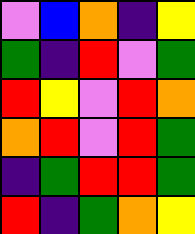[["violet", "blue", "orange", "indigo", "yellow"], ["green", "indigo", "red", "violet", "green"], ["red", "yellow", "violet", "red", "orange"], ["orange", "red", "violet", "red", "green"], ["indigo", "green", "red", "red", "green"], ["red", "indigo", "green", "orange", "yellow"]]